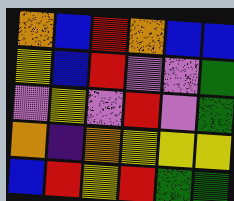[["orange", "blue", "red", "orange", "blue", "blue"], ["yellow", "blue", "red", "violet", "violet", "green"], ["violet", "yellow", "violet", "red", "violet", "green"], ["orange", "indigo", "orange", "yellow", "yellow", "yellow"], ["blue", "red", "yellow", "red", "green", "green"]]